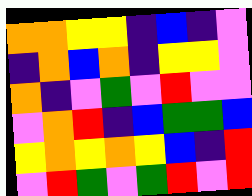[["orange", "orange", "yellow", "yellow", "indigo", "blue", "indigo", "violet"], ["indigo", "orange", "blue", "orange", "indigo", "yellow", "yellow", "violet"], ["orange", "indigo", "violet", "green", "violet", "red", "violet", "violet"], ["violet", "orange", "red", "indigo", "blue", "green", "green", "blue"], ["yellow", "orange", "yellow", "orange", "yellow", "blue", "indigo", "red"], ["violet", "red", "green", "violet", "green", "red", "violet", "red"]]